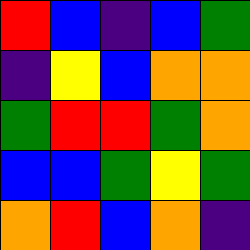[["red", "blue", "indigo", "blue", "green"], ["indigo", "yellow", "blue", "orange", "orange"], ["green", "red", "red", "green", "orange"], ["blue", "blue", "green", "yellow", "green"], ["orange", "red", "blue", "orange", "indigo"]]